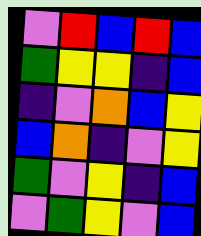[["violet", "red", "blue", "red", "blue"], ["green", "yellow", "yellow", "indigo", "blue"], ["indigo", "violet", "orange", "blue", "yellow"], ["blue", "orange", "indigo", "violet", "yellow"], ["green", "violet", "yellow", "indigo", "blue"], ["violet", "green", "yellow", "violet", "blue"]]